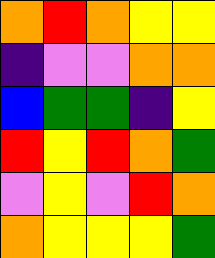[["orange", "red", "orange", "yellow", "yellow"], ["indigo", "violet", "violet", "orange", "orange"], ["blue", "green", "green", "indigo", "yellow"], ["red", "yellow", "red", "orange", "green"], ["violet", "yellow", "violet", "red", "orange"], ["orange", "yellow", "yellow", "yellow", "green"]]